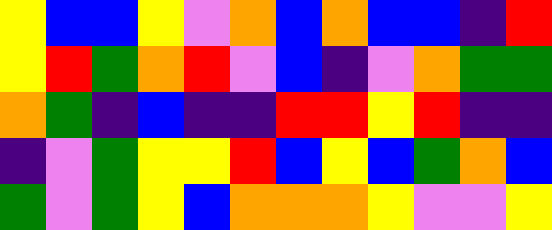[["yellow", "blue", "blue", "yellow", "violet", "orange", "blue", "orange", "blue", "blue", "indigo", "red"], ["yellow", "red", "green", "orange", "red", "violet", "blue", "indigo", "violet", "orange", "green", "green"], ["orange", "green", "indigo", "blue", "indigo", "indigo", "red", "red", "yellow", "red", "indigo", "indigo"], ["indigo", "violet", "green", "yellow", "yellow", "red", "blue", "yellow", "blue", "green", "orange", "blue"], ["green", "violet", "green", "yellow", "blue", "orange", "orange", "orange", "yellow", "violet", "violet", "yellow"]]